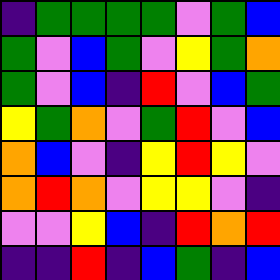[["indigo", "green", "green", "green", "green", "violet", "green", "blue"], ["green", "violet", "blue", "green", "violet", "yellow", "green", "orange"], ["green", "violet", "blue", "indigo", "red", "violet", "blue", "green"], ["yellow", "green", "orange", "violet", "green", "red", "violet", "blue"], ["orange", "blue", "violet", "indigo", "yellow", "red", "yellow", "violet"], ["orange", "red", "orange", "violet", "yellow", "yellow", "violet", "indigo"], ["violet", "violet", "yellow", "blue", "indigo", "red", "orange", "red"], ["indigo", "indigo", "red", "indigo", "blue", "green", "indigo", "blue"]]